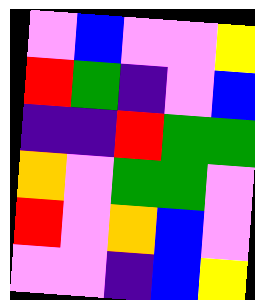[["violet", "blue", "violet", "violet", "yellow"], ["red", "green", "indigo", "violet", "blue"], ["indigo", "indigo", "red", "green", "green"], ["orange", "violet", "green", "green", "violet"], ["red", "violet", "orange", "blue", "violet"], ["violet", "violet", "indigo", "blue", "yellow"]]